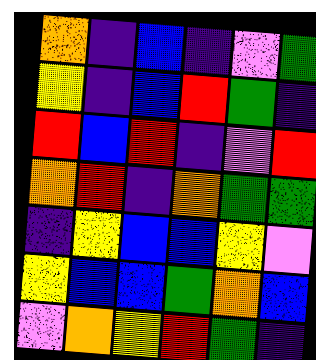[["orange", "indigo", "blue", "indigo", "violet", "green"], ["yellow", "indigo", "blue", "red", "green", "indigo"], ["red", "blue", "red", "indigo", "violet", "red"], ["orange", "red", "indigo", "orange", "green", "green"], ["indigo", "yellow", "blue", "blue", "yellow", "violet"], ["yellow", "blue", "blue", "green", "orange", "blue"], ["violet", "orange", "yellow", "red", "green", "indigo"]]